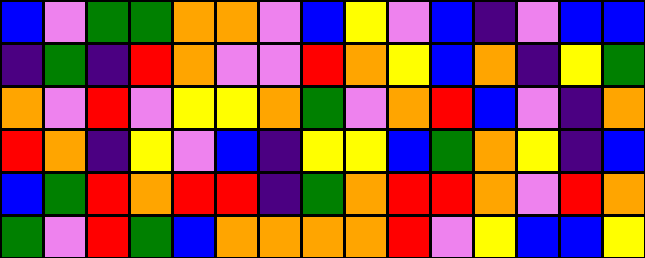[["blue", "violet", "green", "green", "orange", "orange", "violet", "blue", "yellow", "violet", "blue", "indigo", "violet", "blue", "blue"], ["indigo", "green", "indigo", "red", "orange", "violet", "violet", "red", "orange", "yellow", "blue", "orange", "indigo", "yellow", "green"], ["orange", "violet", "red", "violet", "yellow", "yellow", "orange", "green", "violet", "orange", "red", "blue", "violet", "indigo", "orange"], ["red", "orange", "indigo", "yellow", "violet", "blue", "indigo", "yellow", "yellow", "blue", "green", "orange", "yellow", "indigo", "blue"], ["blue", "green", "red", "orange", "red", "red", "indigo", "green", "orange", "red", "red", "orange", "violet", "red", "orange"], ["green", "violet", "red", "green", "blue", "orange", "orange", "orange", "orange", "red", "violet", "yellow", "blue", "blue", "yellow"]]